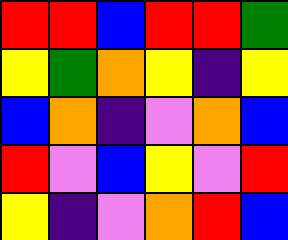[["red", "red", "blue", "red", "red", "green"], ["yellow", "green", "orange", "yellow", "indigo", "yellow"], ["blue", "orange", "indigo", "violet", "orange", "blue"], ["red", "violet", "blue", "yellow", "violet", "red"], ["yellow", "indigo", "violet", "orange", "red", "blue"]]